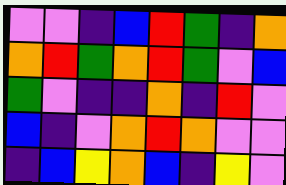[["violet", "violet", "indigo", "blue", "red", "green", "indigo", "orange"], ["orange", "red", "green", "orange", "red", "green", "violet", "blue"], ["green", "violet", "indigo", "indigo", "orange", "indigo", "red", "violet"], ["blue", "indigo", "violet", "orange", "red", "orange", "violet", "violet"], ["indigo", "blue", "yellow", "orange", "blue", "indigo", "yellow", "violet"]]